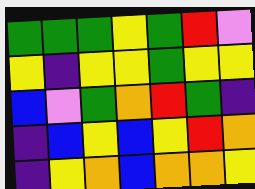[["green", "green", "green", "yellow", "green", "red", "violet"], ["yellow", "indigo", "yellow", "yellow", "green", "yellow", "yellow"], ["blue", "violet", "green", "orange", "red", "green", "indigo"], ["indigo", "blue", "yellow", "blue", "yellow", "red", "orange"], ["indigo", "yellow", "orange", "blue", "orange", "orange", "yellow"]]